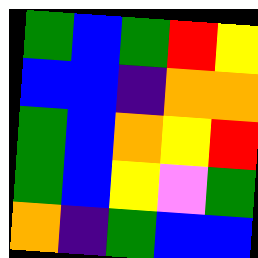[["green", "blue", "green", "red", "yellow"], ["blue", "blue", "indigo", "orange", "orange"], ["green", "blue", "orange", "yellow", "red"], ["green", "blue", "yellow", "violet", "green"], ["orange", "indigo", "green", "blue", "blue"]]